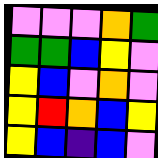[["violet", "violet", "violet", "orange", "green"], ["green", "green", "blue", "yellow", "violet"], ["yellow", "blue", "violet", "orange", "violet"], ["yellow", "red", "orange", "blue", "yellow"], ["yellow", "blue", "indigo", "blue", "violet"]]